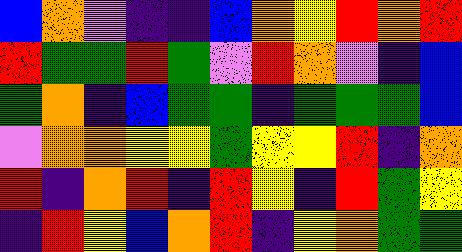[["blue", "orange", "violet", "indigo", "indigo", "blue", "orange", "yellow", "red", "orange", "red"], ["red", "green", "green", "red", "green", "violet", "red", "orange", "violet", "indigo", "blue"], ["green", "orange", "indigo", "blue", "green", "green", "indigo", "green", "green", "green", "blue"], ["violet", "orange", "orange", "yellow", "yellow", "green", "yellow", "yellow", "red", "indigo", "orange"], ["red", "indigo", "orange", "red", "indigo", "red", "yellow", "indigo", "red", "green", "yellow"], ["indigo", "red", "yellow", "blue", "orange", "red", "indigo", "yellow", "orange", "green", "green"]]